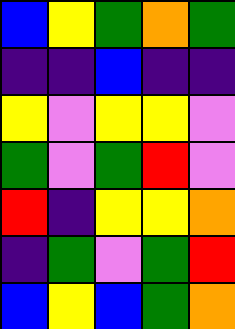[["blue", "yellow", "green", "orange", "green"], ["indigo", "indigo", "blue", "indigo", "indigo"], ["yellow", "violet", "yellow", "yellow", "violet"], ["green", "violet", "green", "red", "violet"], ["red", "indigo", "yellow", "yellow", "orange"], ["indigo", "green", "violet", "green", "red"], ["blue", "yellow", "blue", "green", "orange"]]